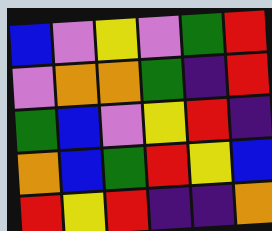[["blue", "violet", "yellow", "violet", "green", "red"], ["violet", "orange", "orange", "green", "indigo", "red"], ["green", "blue", "violet", "yellow", "red", "indigo"], ["orange", "blue", "green", "red", "yellow", "blue"], ["red", "yellow", "red", "indigo", "indigo", "orange"]]